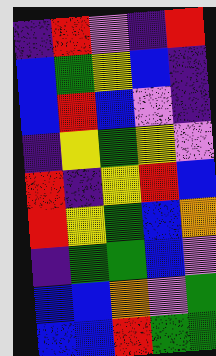[["indigo", "red", "violet", "indigo", "red"], ["blue", "green", "yellow", "blue", "indigo"], ["blue", "red", "blue", "violet", "indigo"], ["indigo", "yellow", "green", "yellow", "violet"], ["red", "indigo", "yellow", "red", "blue"], ["red", "yellow", "green", "blue", "orange"], ["indigo", "green", "green", "blue", "violet"], ["blue", "blue", "orange", "violet", "green"], ["blue", "blue", "red", "green", "green"]]